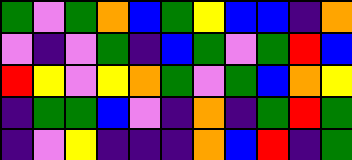[["green", "violet", "green", "orange", "blue", "green", "yellow", "blue", "blue", "indigo", "orange"], ["violet", "indigo", "violet", "green", "indigo", "blue", "green", "violet", "green", "red", "blue"], ["red", "yellow", "violet", "yellow", "orange", "green", "violet", "green", "blue", "orange", "yellow"], ["indigo", "green", "green", "blue", "violet", "indigo", "orange", "indigo", "green", "red", "green"], ["indigo", "violet", "yellow", "indigo", "indigo", "indigo", "orange", "blue", "red", "indigo", "green"]]